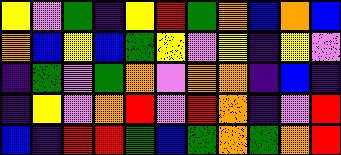[["yellow", "violet", "green", "indigo", "yellow", "red", "green", "orange", "blue", "orange", "blue"], ["orange", "blue", "yellow", "blue", "green", "yellow", "violet", "yellow", "indigo", "yellow", "violet"], ["indigo", "green", "violet", "green", "orange", "violet", "orange", "orange", "indigo", "blue", "indigo"], ["indigo", "yellow", "violet", "orange", "red", "violet", "red", "orange", "indigo", "violet", "red"], ["blue", "indigo", "red", "red", "green", "blue", "green", "orange", "green", "orange", "red"]]